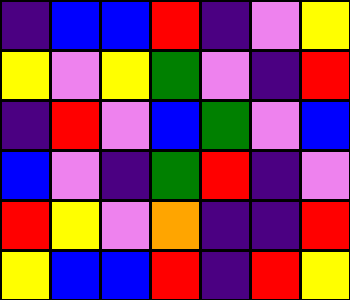[["indigo", "blue", "blue", "red", "indigo", "violet", "yellow"], ["yellow", "violet", "yellow", "green", "violet", "indigo", "red"], ["indigo", "red", "violet", "blue", "green", "violet", "blue"], ["blue", "violet", "indigo", "green", "red", "indigo", "violet"], ["red", "yellow", "violet", "orange", "indigo", "indigo", "red"], ["yellow", "blue", "blue", "red", "indigo", "red", "yellow"]]